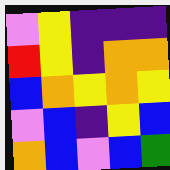[["violet", "yellow", "indigo", "indigo", "indigo"], ["red", "yellow", "indigo", "orange", "orange"], ["blue", "orange", "yellow", "orange", "yellow"], ["violet", "blue", "indigo", "yellow", "blue"], ["orange", "blue", "violet", "blue", "green"]]